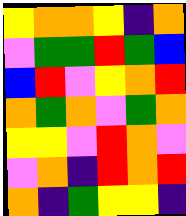[["yellow", "orange", "orange", "yellow", "indigo", "orange"], ["violet", "green", "green", "red", "green", "blue"], ["blue", "red", "violet", "yellow", "orange", "red"], ["orange", "green", "orange", "violet", "green", "orange"], ["yellow", "yellow", "violet", "red", "orange", "violet"], ["violet", "orange", "indigo", "red", "orange", "red"], ["orange", "indigo", "green", "yellow", "yellow", "indigo"]]